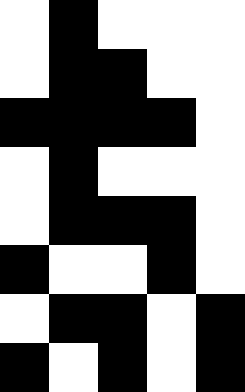[["white", "black", "white", "white", "white"], ["white", "black", "black", "white", "white"], ["black", "black", "black", "black", "white"], ["white", "black", "white", "white", "white"], ["white", "black", "black", "black", "white"], ["black", "white", "white", "black", "white"], ["white", "black", "black", "white", "black"], ["black", "white", "black", "white", "black"]]